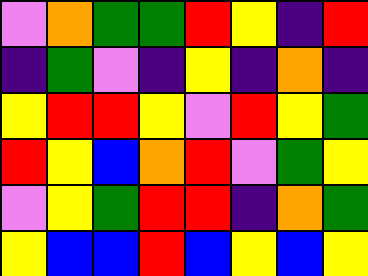[["violet", "orange", "green", "green", "red", "yellow", "indigo", "red"], ["indigo", "green", "violet", "indigo", "yellow", "indigo", "orange", "indigo"], ["yellow", "red", "red", "yellow", "violet", "red", "yellow", "green"], ["red", "yellow", "blue", "orange", "red", "violet", "green", "yellow"], ["violet", "yellow", "green", "red", "red", "indigo", "orange", "green"], ["yellow", "blue", "blue", "red", "blue", "yellow", "blue", "yellow"]]